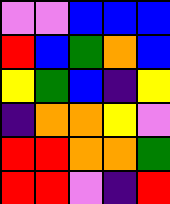[["violet", "violet", "blue", "blue", "blue"], ["red", "blue", "green", "orange", "blue"], ["yellow", "green", "blue", "indigo", "yellow"], ["indigo", "orange", "orange", "yellow", "violet"], ["red", "red", "orange", "orange", "green"], ["red", "red", "violet", "indigo", "red"]]